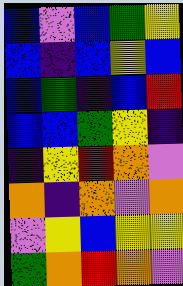[["blue", "violet", "blue", "green", "yellow"], ["blue", "indigo", "blue", "yellow", "blue"], ["blue", "green", "indigo", "blue", "red"], ["blue", "blue", "green", "yellow", "indigo"], ["indigo", "yellow", "red", "orange", "violet"], ["orange", "indigo", "orange", "violet", "orange"], ["violet", "yellow", "blue", "yellow", "yellow"], ["green", "orange", "red", "orange", "violet"]]